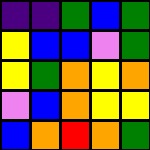[["indigo", "indigo", "green", "blue", "green"], ["yellow", "blue", "blue", "violet", "green"], ["yellow", "green", "orange", "yellow", "orange"], ["violet", "blue", "orange", "yellow", "yellow"], ["blue", "orange", "red", "orange", "green"]]